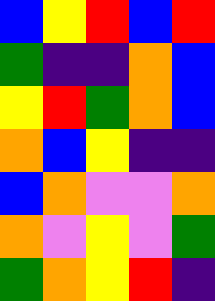[["blue", "yellow", "red", "blue", "red"], ["green", "indigo", "indigo", "orange", "blue"], ["yellow", "red", "green", "orange", "blue"], ["orange", "blue", "yellow", "indigo", "indigo"], ["blue", "orange", "violet", "violet", "orange"], ["orange", "violet", "yellow", "violet", "green"], ["green", "orange", "yellow", "red", "indigo"]]